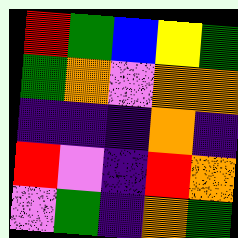[["red", "green", "blue", "yellow", "green"], ["green", "orange", "violet", "orange", "orange"], ["indigo", "indigo", "indigo", "orange", "indigo"], ["red", "violet", "indigo", "red", "orange"], ["violet", "green", "indigo", "orange", "green"]]